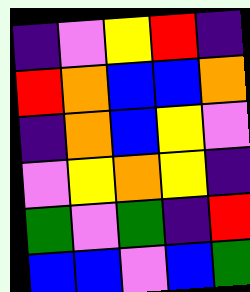[["indigo", "violet", "yellow", "red", "indigo"], ["red", "orange", "blue", "blue", "orange"], ["indigo", "orange", "blue", "yellow", "violet"], ["violet", "yellow", "orange", "yellow", "indigo"], ["green", "violet", "green", "indigo", "red"], ["blue", "blue", "violet", "blue", "green"]]